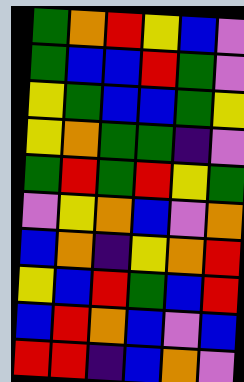[["green", "orange", "red", "yellow", "blue", "violet"], ["green", "blue", "blue", "red", "green", "violet"], ["yellow", "green", "blue", "blue", "green", "yellow"], ["yellow", "orange", "green", "green", "indigo", "violet"], ["green", "red", "green", "red", "yellow", "green"], ["violet", "yellow", "orange", "blue", "violet", "orange"], ["blue", "orange", "indigo", "yellow", "orange", "red"], ["yellow", "blue", "red", "green", "blue", "red"], ["blue", "red", "orange", "blue", "violet", "blue"], ["red", "red", "indigo", "blue", "orange", "violet"]]